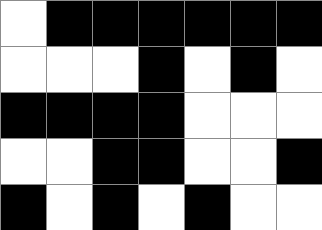[["white", "black", "black", "black", "black", "black", "black"], ["white", "white", "white", "black", "white", "black", "white"], ["black", "black", "black", "black", "white", "white", "white"], ["white", "white", "black", "black", "white", "white", "black"], ["black", "white", "black", "white", "black", "white", "white"]]